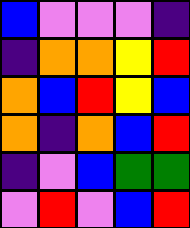[["blue", "violet", "violet", "violet", "indigo"], ["indigo", "orange", "orange", "yellow", "red"], ["orange", "blue", "red", "yellow", "blue"], ["orange", "indigo", "orange", "blue", "red"], ["indigo", "violet", "blue", "green", "green"], ["violet", "red", "violet", "blue", "red"]]